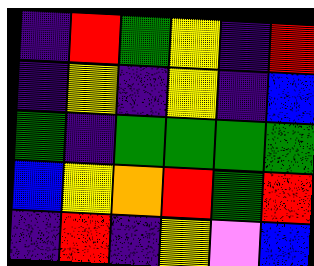[["indigo", "red", "green", "yellow", "indigo", "red"], ["indigo", "yellow", "indigo", "yellow", "indigo", "blue"], ["green", "indigo", "green", "green", "green", "green"], ["blue", "yellow", "orange", "red", "green", "red"], ["indigo", "red", "indigo", "yellow", "violet", "blue"]]